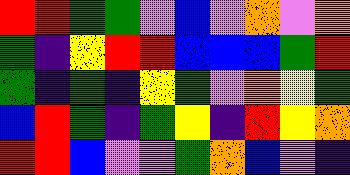[["red", "red", "green", "green", "violet", "blue", "violet", "orange", "violet", "orange"], ["green", "indigo", "yellow", "red", "red", "blue", "blue", "blue", "green", "red"], ["green", "indigo", "green", "indigo", "yellow", "green", "violet", "orange", "yellow", "green"], ["blue", "red", "green", "indigo", "green", "yellow", "indigo", "red", "yellow", "orange"], ["red", "red", "blue", "violet", "violet", "green", "orange", "blue", "violet", "indigo"]]